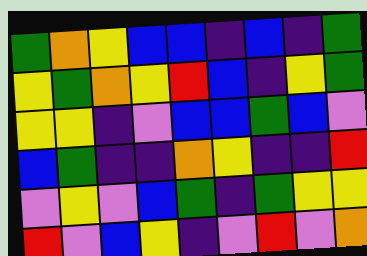[["green", "orange", "yellow", "blue", "blue", "indigo", "blue", "indigo", "green"], ["yellow", "green", "orange", "yellow", "red", "blue", "indigo", "yellow", "green"], ["yellow", "yellow", "indigo", "violet", "blue", "blue", "green", "blue", "violet"], ["blue", "green", "indigo", "indigo", "orange", "yellow", "indigo", "indigo", "red"], ["violet", "yellow", "violet", "blue", "green", "indigo", "green", "yellow", "yellow"], ["red", "violet", "blue", "yellow", "indigo", "violet", "red", "violet", "orange"]]